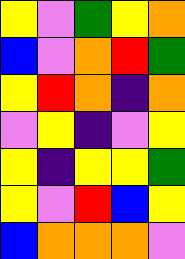[["yellow", "violet", "green", "yellow", "orange"], ["blue", "violet", "orange", "red", "green"], ["yellow", "red", "orange", "indigo", "orange"], ["violet", "yellow", "indigo", "violet", "yellow"], ["yellow", "indigo", "yellow", "yellow", "green"], ["yellow", "violet", "red", "blue", "yellow"], ["blue", "orange", "orange", "orange", "violet"]]